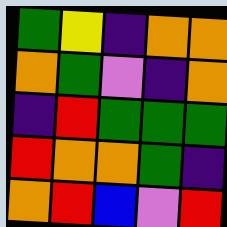[["green", "yellow", "indigo", "orange", "orange"], ["orange", "green", "violet", "indigo", "orange"], ["indigo", "red", "green", "green", "green"], ["red", "orange", "orange", "green", "indigo"], ["orange", "red", "blue", "violet", "red"]]